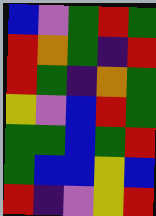[["blue", "violet", "green", "red", "green"], ["red", "orange", "green", "indigo", "red"], ["red", "green", "indigo", "orange", "green"], ["yellow", "violet", "blue", "red", "green"], ["green", "green", "blue", "green", "red"], ["green", "blue", "blue", "yellow", "blue"], ["red", "indigo", "violet", "yellow", "red"]]